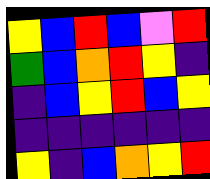[["yellow", "blue", "red", "blue", "violet", "red"], ["green", "blue", "orange", "red", "yellow", "indigo"], ["indigo", "blue", "yellow", "red", "blue", "yellow"], ["indigo", "indigo", "indigo", "indigo", "indigo", "indigo"], ["yellow", "indigo", "blue", "orange", "yellow", "red"]]